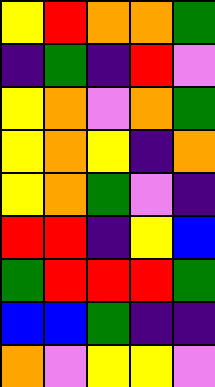[["yellow", "red", "orange", "orange", "green"], ["indigo", "green", "indigo", "red", "violet"], ["yellow", "orange", "violet", "orange", "green"], ["yellow", "orange", "yellow", "indigo", "orange"], ["yellow", "orange", "green", "violet", "indigo"], ["red", "red", "indigo", "yellow", "blue"], ["green", "red", "red", "red", "green"], ["blue", "blue", "green", "indigo", "indigo"], ["orange", "violet", "yellow", "yellow", "violet"]]